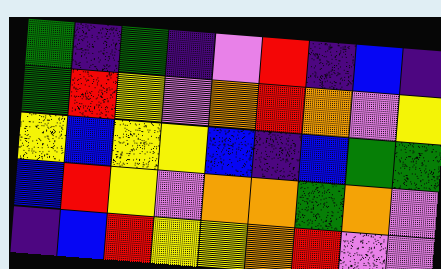[["green", "indigo", "green", "indigo", "violet", "red", "indigo", "blue", "indigo"], ["green", "red", "yellow", "violet", "orange", "red", "orange", "violet", "yellow"], ["yellow", "blue", "yellow", "yellow", "blue", "indigo", "blue", "green", "green"], ["blue", "red", "yellow", "violet", "orange", "orange", "green", "orange", "violet"], ["indigo", "blue", "red", "yellow", "yellow", "orange", "red", "violet", "violet"]]